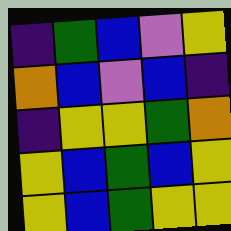[["indigo", "green", "blue", "violet", "yellow"], ["orange", "blue", "violet", "blue", "indigo"], ["indigo", "yellow", "yellow", "green", "orange"], ["yellow", "blue", "green", "blue", "yellow"], ["yellow", "blue", "green", "yellow", "yellow"]]